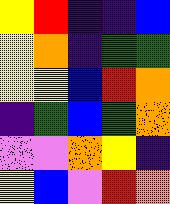[["yellow", "red", "indigo", "indigo", "blue"], ["yellow", "orange", "indigo", "green", "green"], ["yellow", "yellow", "blue", "red", "orange"], ["indigo", "green", "blue", "green", "orange"], ["violet", "violet", "orange", "yellow", "indigo"], ["yellow", "blue", "violet", "red", "orange"]]